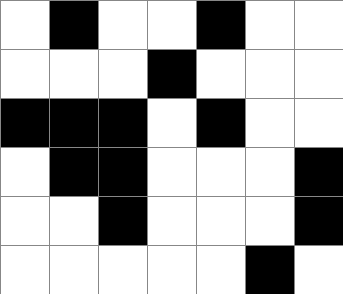[["white", "black", "white", "white", "black", "white", "white"], ["white", "white", "white", "black", "white", "white", "white"], ["black", "black", "black", "white", "black", "white", "white"], ["white", "black", "black", "white", "white", "white", "black"], ["white", "white", "black", "white", "white", "white", "black"], ["white", "white", "white", "white", "white", "black", "white"]]